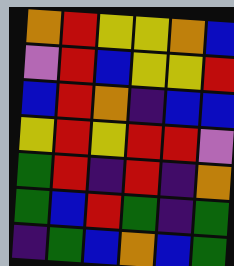[["orange", "red", "yellow", "yellow", "orange", "blue"], ["violet", "red", "blue", "yellow", "yellow", "red"], ["blue", "red", "orange", "indigo", "blue", "blue"], ["yellow", "red", "yellow", "red", "red", "violet"], ["green", "red", "indigo", "red", "indigo", "orange"], ["green", "blue", "red", "green", "indigo", "green"], ["indigo", "green", "blue", "orange", "blue", "green"]]